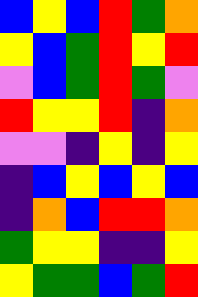[["blue", "yellow", "blue", "red", "green", "orange"], ["yellow", "blue", "green", "red", "yellow", "red"], ["violet", "blue", "green", "red", "green", "violet"], ["red", "yellow", "yellow", "red", "indigo", "orange"], ["violet", "violet", "indigo", "yellow", "indigo", "yellow"], ["indigo", "blue", "yellow", "blue", "yellow", "blue"], ["indigo", "orange", "blue", "red", "red", "orange"], ["green", "yellow", "yellow", "indigo", "indigo", "yellow"], ["yellow", "green", "green", "blue", "green", "red"]]